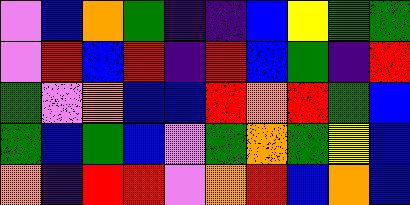[["violet", "blue", "orange", "green", "indigo", "indigo", "blue", "yellow", "green", "green"], ["violet", "red", "blue", "red", "indigo", "red", "blue", "green", "indigo", "red"], ["green", "violet", "orange", "blue", "blue", "red", "orange", "red", "green", "blue"], ["green", "blue", "green", "blue", "violet", "green", "orange", "green", "yellow", "blue"], ["orange", "indigo", "red", "red", "violet", "orange", "red", "blue", "orange", "blue"]]